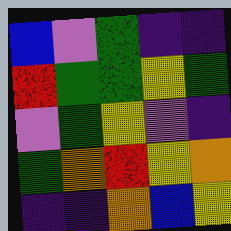[["blue", "violet", "green", "indigo", "indigo"], ["red", "green", "green", "yellow", "green"], ["violet", "green", "yellow", "violet", "indigo"], ["green", "orange", "red", "yellow", "orange"], ["indigo", "indigo", "orange", "blue", "yellow"]]